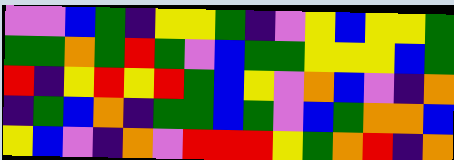[["violet", "violet", "blue", "green", "indigo", "yellow", "yellow", "green", "indigo", "violet", "yellow", "blue", "yellow", "yellow", "green"], ["green", "green", "orange", "green", "red", "green", "violet", "blue", "green", "green", "yellow", "yellow", "yellow", "blue", "green"], ["red", "indigo", "yellow", "red", "yellow", "red", "green", "blue", "yellow", "violet", "orange", "blue", "violet", "indigo", "orange"], ["indigo", "green", "blue", "orange", "indigo", "green", "green", "blue", "green", "violet", "blue", "green", "orange", "orange", "blue"], ["yellow", "blue", "violet", "indigo", "orange", "violet", "red", "red", "red", "yellow", "green", "orange", "red", "indigo", "orange"]]